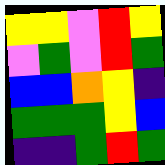[["yellow", "yellow", "violet", "red", "yellow"], ["violet", "green", "violet", "red", "green"], ["blue", "blue", "orange", "yellow", "indigo"], ["green", "green", "green", "yellow", "blue"], ["indigo", "indigo", "green", "red", "green"]]